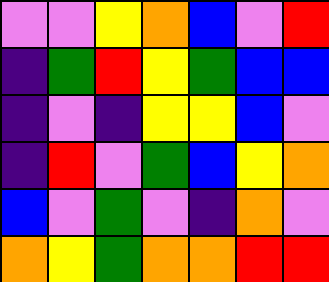[["violet", "violet", "yellow", "orange", "blue", "violet", "red"], ["indigo", "green", "red", "yellow", "green", "blue", "blue"], ["indigo", "violet", "indigo", "yellow", "yellow", "blue", "violet"], ["indigo", "red", "violet", "green", "blue", "yellow", "orange"], ["blue", "violet", "green", "violet", "indigo", "orange", "violet"], ["orange", "yellow", "green", "orange", "orange", "red", "red"]]